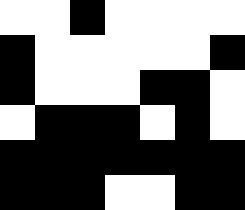[["white", "white", "black", "white", "white", "white", "white"], ["black", "white", "white", "white", "white", "white", "black"], ["black", "white", "white", "white", "black", "black", "white"], ["white", "black", "black", "black", "white", "black", "white"], ["black", "black", "black", "black", "black", "black", "black"], ["black", "black", "black", "white", "white", "black", "black"]]